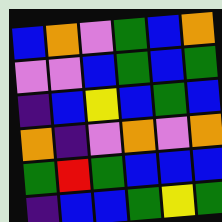[["blue", "orange", "violet", "green", "blue", "orange"], ["violet", "violet", "blue", "green", "blue", "green"], ["indigo", "blue", "yellow", "blue", "green", "blue"], ["orange", "indigo", "violet", "orange", "violet", "orange"], ["green", "red", "green", "blue", "blue", "blue"], ["indigo", "blue", "blue", "green", "yellow", "green"]]